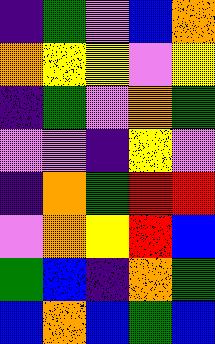[["indigo", "green", "violet", "blue", "orange"], ["orange", "yellow", "yellow", "violet", "yellow"], ["indigo", "green", "violet", "orange", "green"], ["violet", "violet", "indigo", "yellow", "violet"], ["indigo", "orange", "green", "red", "red"], ["violet", "orange", "yellow", "red", "blue"], ["green", "blue", "indigo", "orange", "green"], ["blue", "orange", "blue", "green", "blue"]]